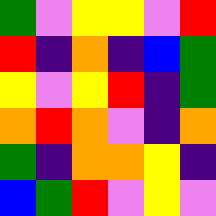[["green", "violet", "yellow", "yellow", "violet", "red"], ["red", "indigo", "orange", "indigo", "blue", "green"], ["yellow", "violet", "yellow", "red", "indigo", "green"], ["orange", "red", "orange", "violet", "indigo", "orange"], ["green", "indigo", "orange", "orange", "yellow", "indigo"], ["blue", "green", "red", "violet", "yellow", "violet"]]